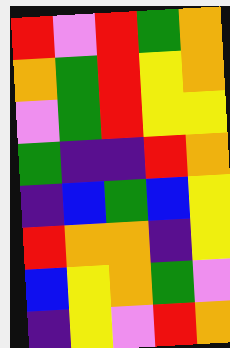[["red", "violet", "red", "green", "orange"], ["orange", "green", "red", "yellow", "orange"], ["violet", "green", "red", "yellow", "yellow"], ["green", "indigo", "indigo", "red", "orange"], ["indigo", "blue", "green", "blue", "yellow"], ["red", "orange", "orange", "indigo", "yellow"], ["blue", "yellow", "orange", "green", "violet"], ["indigo", "yellow", "violet", "red", "orange"]]